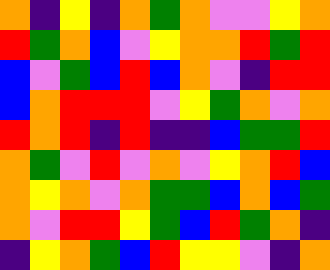[["orange", "indigo", "yellow", "indigo", "orange", "green", "orange", "violet", "violet", "yellow", "orange"], ["red", "green", "orange", "blue", "violet", "yellow", "orange", "orange", "red", "green", "red"], ["blue", "violet", "green", "blue", "red", "blue", "orange", "violet", "indigo", "red", "red"], ["blue", "orange", "red", "red", "red", "violet", "yellow", "green", "orange", "violet", "orange"], ["red", "orange", "red", "indigo", "red", "indigo", "indigo", "blue", "green", "green", "red"], ["orange", "green", "violet", "red", "violet", "orange", "violet", "yellow", "orange", "red", "blue"], ["orange", "yellow", "orange", "violet", "orange", "green", "green", "blue", "orange", "blue", "green"], ["orange", "violet", "red", "red", "yellow", "green", "blue", "red", "green", "orange", "indigo"], ["indigo", "yellow", "orange", "green", "blue", "red", "yellow", "yellow", "violet", "indigo", "orange"]]